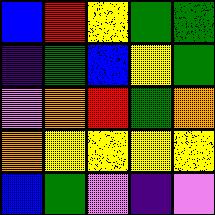[["blue", "red", "yellow", "green", "green"], ["indigo", "green", "blue", "yellow", "green"], ["violet", "orange", "red", "green", "orange"], ["orange", "yellow", "yellow", "yellow", "yellow"], ["blue", "green", "violet", "indigo", "violet"]]